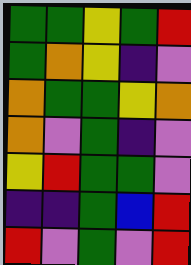[["green", "green", "yellow", "green", "red"], ["green", "orange", "yellow", "indigo", "violet"], ["orange", "green", "green", "yellow", "orange"], ["orange", "violet", "green", "indigo", "violet"], ["yellow", "red", "green", "green", "violet"], ["indigo", "indigo", "green", "blue", "red"], ["red", "violet", "green", "violet", "red"]]